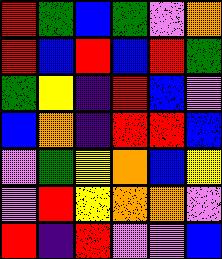[["red", "green", "blue", "green", "violet", "orange"], ["red", "blue", "red", "blue", "red", "green"], ["green", "yellow", "indigo", "red", "blue", "violet"], ["blue", "orange", "indigo", "red", "red", "blue"], ["violet", "green", "yellow", "orange", "blue", "yellow"], ["violet", "red", "yellow", "orange", "orange", "violet"], ["red", "indigo", "red", "violet", "violet", "blue"]]